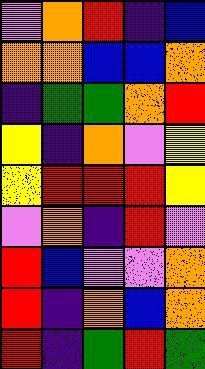[["violet", "orange", "red", "indigo", "blue"], ["orange", "orange", "blue", "blue", "orange"], ["indigo", "green", "green", "orange", "red"], ["yellow", "indigo", "orange", "violet", "yellow"], ["yellow", "red", "red", "red", "yellow"], ["violet", "orange", "indigo", "red", "violet"], ["red", "blue", "violet", "violet", "orange"], ["red", "indigo", "orange", "blue", "orange"], ["red", "indigo", "green", "red", "green"]]